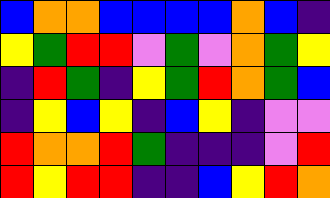[["blue", "orange", "orange", "blue", "blue", "blue", "blue", "orange", "blue", "indigo"], ["yellow", "green", "red", "red", "violet", "green", "violet", "orange", "green", "yellow"], ["indigo", "red", "green", "indigo", "yellow", "green", "red", "orange", "green", "blue"], ["indigo", "yellow", "blue", "yellow", "indigo", "blue", "yellow", "indigo", "violet", "violet"], ["red", "orange", "orange", "red", "green", "indigo", "indigo", "indigo", "violet", "red"], ["red", "yellow", "red", "red", "indigo", "indigo", "blue", "yellow", "red", "orange"]]